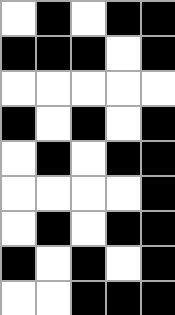[["white", "black", "white", "black", "black"], ["black", "black", "black", "white", "black"], ["white", "white", "white", "white", "white"], ["black", "white", "black", "white", "black"], ["white", "black", "white", "black", "black"], ["white", "white", "white", "white", "black"], ["white", "black", "white", "black", "black"], ["black", "white", "black", "white", "black"], ["white", "white", "black", "black", "black"]]